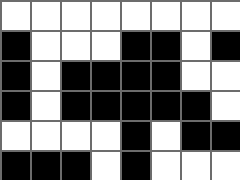[["white", "white", "white", "white", "white", "white", "white", "white"], ["black", "white", "white", "white", "black", "black", "white", "black"], ["black", "white", "black", "black", "black", "black", "white", "white"], ["black", "white", "black", "black", "black", "black", "black", "white"], ["white", "white", "white", "white", "black", "white", "black", "black"], ["black", "black", "black", "white", "black", "white", "white", "white"]]